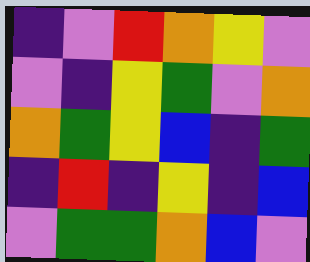[["indigo", "violet", "red", "orange", "yellow", "violet"], ["violet", "indigo", "yellow", "green", "violet", "orange"], ["orange", "green", "yellow", "blue", "indigo", "green"], ["indigo", "red", "indigo", "yellow", "indigo", "blue"], ["violet", "green", "green", "orange", "blue", "violet"]]